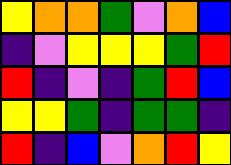[["yellow", "orange", "orange", "green", "violet", "orange", "blue"], ["indigo", "violet", "yellow", "yellow", "yellow", "green", "red"], ["red", "indigo", "violet", "indigo", "green", "red", "blue"], ["yellow", "yellow", "green", "indigo", "green", "green", "indigo"], ["red", "indigo", "blue", "violet", "orange", "red", "yellow"]]